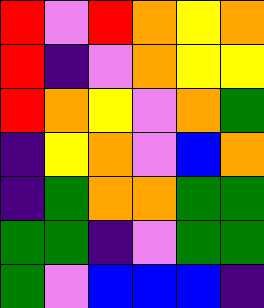[["red", "violet", "red", "orange", "yellow", "orange"], ["red", "indigo", "violet", "orange", "yellow", "yellow"], ["red", "orange", "yellow", "violet", "orange", "green"], ["indigo", "yellow", "orange", "violet", "blue", "orange"], ["indigo", "green", "orange", "orange", "green", "green"], ["green", "green", "indigo", "violet", "green", "green"], ["green", "violet", "blue", "blue", "blue", "indigo"]]